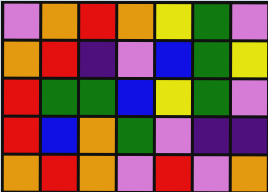[["violet", "orange", "red", "orange", "yellow", "green", "violet"], ["orange", "red", "indigo", "violet", "blue", "green", "yellow"], ["red", "green", "green", "blue", "yellow", "green", "violet"], ["red", "blue", "orange", "green", "violet", "indigo", "indigo"], ["orange", "red", "orange", "violet", "red", "violet", "orange"]]